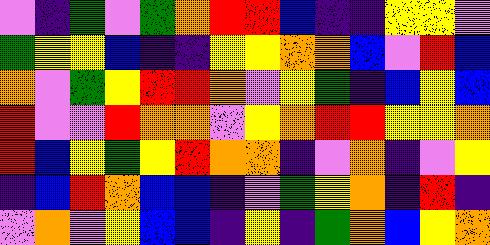[["violet", "indigo", "green", "violet", "green", "orange", "red", "red", "blue", "indigo", "indigo", "yellow", "yellow", "violet"], ["green", "yellow", "yellow", "blue", "indigo", "indigo", "yellow", "yellow", "orange", "orange", "blue", "violet", "red", "blue"], ["orange", "violet", "green", "yellow", "red", "red", "orange", "violet", "yellow", "green", "indigo", "blue", "yellow", "blue"], ["red", "violet", "violet", "red", "orange", "orange", "violet", "yellow", "orange", "red", "red", "yellow", "yellow", "orange"], ["red", "blue", "yellow", "green", "yellow", "red", "orange", "orange", "indigo", "violet", "orange", "indigo", "violet", "yellow"], ["indigo", "blue", "red", "orange", "blue", "blue", "indigo", "violet", "green", "yellow", "orange", "indigo", "red", "indigo"], ["violet", "orange", "violet", "yellow", "blue", "blue", "indigo", "yellow", "indigo", "green", "orange", "blue", "yellow", "orange"]]